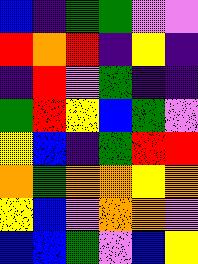[["blue", "indigo", "green", "green", "violet", "violet"], ["red", "orange", "red", "indigo", "yellow", "indigo"], ["indigo", "red", "violet", "green", "indigo", "indigo"], ["green", "red", "yellow", "blue", "green", "violet"], ["yellow", "blue", "indigo", "green", "red", "red"], ["orange", "green", "orange", "orange", "yellow", "orange"], ["yellow", "blue", "violet", "orange", "orange", "violet"], ["blue", "blue", "green", "violet", "blue", "yellow"]]